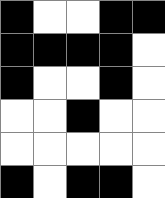[["black", "white", "white", "black", "black"], ["black", "black", "black", "black", "white"], ["black", "white", "white", "black", "white"], ["white", "white", "black", "white", "white"], ["white", "white", "white", "white", "white"], ["black", "white", "black", "black", "white"]]